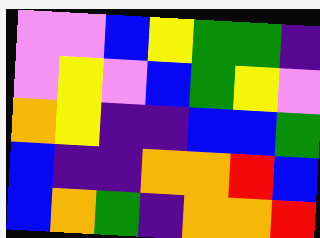[["violet", "violet", "blue", "yellow", "green", "green", "indigo"], ["violet", "yellow", "violet", "blue", "green", "yellow", "violet"], ["orange", "yellow", "indigo", "indigo", "blue", "blue", "green"], ["blue", "indigo", "indigo", "orange", "orange", "red", "blue"], ["blue", "orange", "green", "indigo", "orange", "orange", "red"]]